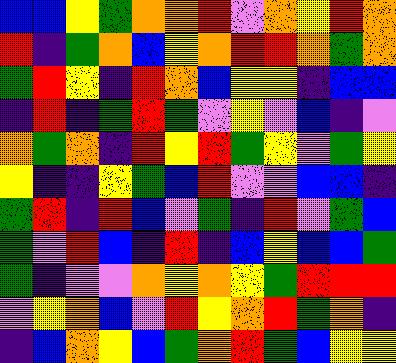[["blue", "blue", "yellow", "green", "orange", "orange", "red", "violet", "orange", "yellow", "red", "orange"], ["red", "indigo", "green", "orange", "blue", "yellow", "orange", "red", "red", "orange", "green", "orange"], ["green", "red", "yellow", "indigo", "red", "orange", "blue", "yellow", "yellow", "indigo", "blue", "blue"], ["indigo", "red", "indigo", "green", "red", "green", "violet", "yellow", "violet", "blue", "indigo", "violet"], ["orange", "green", "orange", "indigo", "red", "yellow", "red", "green", "yellow", "violet", "green", "yellow"], ["yellow", "indigo", "indigo", "yellow", "green", "blue", "red", "violet", "violet", "blue", "blue", "indigo"], ["green", "red", "indigo", "red", "blue", "violet", "green", "indigo", "red", "violet", "green", "blue"], ["green", "violet", "red", "blue", "indigo", "red", "indigo", "blue", "yellow", "blue", "blue", "green"], ["green", "indigo", "violet", "violet", "orange", "yellow", "orange", "yellow", "green", "red", "red", "red"], ["violet", "yellow", "orange", "blue", "violet", "red", "yellow", "orange", "red", "green", "orange", "indigo"], ["indigo", "blue", "orange", "yellow", "blue", "green", "orange", "red", "green", "blue", "yellow", "yellow"]]